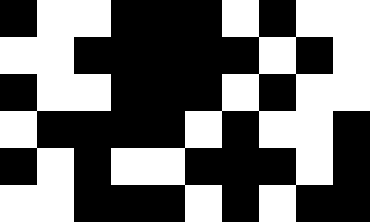[["black", "white", "white", "black", "black", "black", "white", "black", "white", "white"], ["white", "white", "black", "black", "black", "black", "black", "white", "black", "white"], ["black", "white", "white", "black", "black", "black", "white", "black", "white", "white"], ["white", "black", "black", "black", "black", "white", "black", "white", "white", "black"], ["black", "white", "black", "white", "white", "black", "black", "black", "white", "black"], ["white", "white", "black", "black", "black", "white", "black", "white", "black", "black"]]